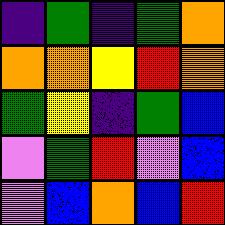[["indigo", "green", "indigo", "green", "orange"], ["orange", "orange", "yellow", "red", "orange"], ["green", "yellow", "indigo", "green", "blue"], ["violet", "green", "red", "violet", "blue"], ["violet", "blue", "orange", "blue", "red"]]